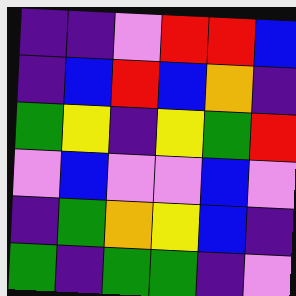[["indigo", "indigo", "violet", "red", "red", "blue"], ["indigo", "blue", "red", "blue", "orange", "indigo"], ["green", "yellow", "indigo", "yellow", "green", "red"], ["violet", "blue", "violet", "violet", "blue", "violet"], ["indigo", "green", "orange", "yellow", "blue", "indigo"], ["green", "indigo", "green", "green", "indigo", "violet"]]